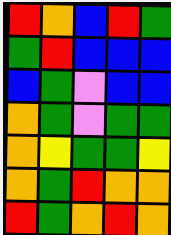[["red", "orange", "blue", "red", "green"], ["green", "red", "blue", "blue", "blue"], ["blue", "green", "violet", "blue", "blue"], ["orange", "green", "violet", "green", "green"], ["orange", "yellow", "green", "green", "yellow"], ["orange", "green", "red", "orange", "orange"], ["red", "green", "orange", "red", "orange"]]